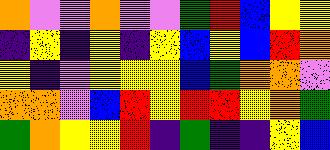[["orange", "violet", "violet", "orange", "violet", "violet", "green", "red", "blue", "yellow", "yellow"], ["indigo", "yellow", "indigo", "yellow", "indigo", "yellow", "blue", "yellow", "blue", "red", "orange"], ["yellow", "indigo", "violet", "yellow", "yellow", "yellow", "blue", "green", "orange", "orange", "violet"], ["orange", "orange", "violet", "blue", "red", "yellow", "red", "red", "yellow", "orange", "green"], ["green", "orange", "yellow", "yellow", "red", "indigo", "green", "indigo", "indigo", "yellow", "blue"]]